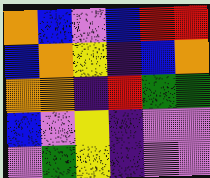[["orange", "blue", "violet", "blue", "red", "red"], ["blue", "orange", "yellow", "indigo", "blue", "orange"], ["orange", "orange", "indigo", "red", "green", "green"], ["blue", "violet", "yellow", "indigo", "violet", "violet"], ["violet", "green", "yellow", "indigo", "violet", "violet"]]